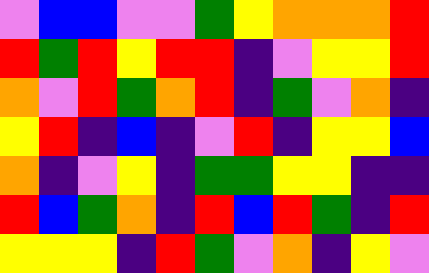[["violet", "blue", "blue", "violet", "violet", "green", "yellow", "orange", "orange", "orange", "red"], ["red", "green", "red", "yellow", "red", "red", "indigo", "violet", "yellow", "yellow", "red"], ["orange", "violet", "red", "green", "orange", "red", "indigo", "green", "violet", "orange", "indigo"], ["yellow", "red", "indigo", "blue", "indigo", "violet", "red", "indigo", "yellow", "yellow", "blue"], ["orange", "indigo", "violet", "yellow", "indigo", "green", "green", "yellow", "yellow", "indigo", "indigo"], ["red", "blue", "green", "orange", "indigo", "red", "blue", "red", "green", "indigo", "red"], ["yellow", "yellow", "yellow", "indigo", "red", "green", "violet", "orange", "indigo", "yellow", "violet"]]